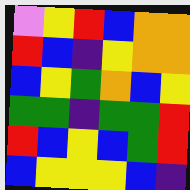[["violet", "yellow", "red", "blue", "orange", "orange"], ["red", "blue", "indigo", "yellow", "orange", "orange"], ["blue", "yellow", "green", "orange", "blue", "yellow"], ["green", "green", "indigo", "green", "green", "red"], ["red", "blue", "yellow", "blue", "green", "red"], ["blue", "yellow", "yellow", "yellow", "blue", "indigo"]]